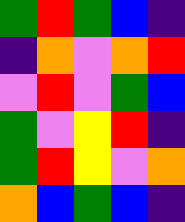[["green", "red", "green", "blue", "indigo"], ["indigo", "orange", "violet", "orange", "red"], ["violet", "red", "violet", "green", "blue"], ["green", "violet", "yellow", "red", "indigo"], ["green", "red", "yellow", "violet", "orange"], ["orange", "blue", "green", "blue", "indigo"]]